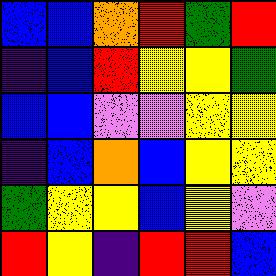[["blue", "blue", "orange", "red", "green", "red"], ["indigo", "blue", "red", "yellow", "yellow", "green"], ["blue", "blue", "violet", "violet", "yellow", "yellow"], ["indigo", "blue", "orange", "blue", "yellow", "yellow"], ["green", "yellow", "yellow", "blue", "yellow", "violet"], ["red", "yellow", "indigo", "red", "red", "blue"]]